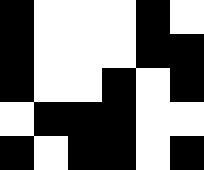[["black", "white", "white", "white", "black", "white"], ["black", "white", "white", "white", "black", "black"], ["black", "white", "white", "black", "white", "black"], ["white", "black", "black", "black", "white", "white"], ["black", "white", "black", "black", "white", "black"]]